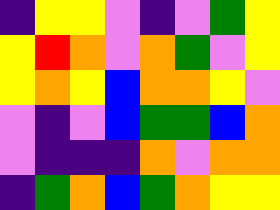[["indigo", "yellow", "yellow", "violet", "indigo", "violet", "green", "yellow"], ["yellow", "red", "orange", "violet", "orange", "green", "violet", "yellow"], ["yellow", "orange", "yellow", "blue", "orange", "orange", "yellow", "violet"], ["violet", "indigo", "violet", "blue", "green", "green", "blue", "orange"], ["violet", "indigo", "indigo", "indigo", "orange", "violet", "orange", "orange"], ["indigo", "green", "orange", "blue", "green", "orange", "yellow", "yellow"]]